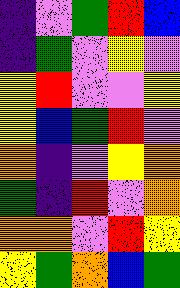[["indigo", "violet", "green", "red", "blue"], ["indigo", "green", "violet", "yellow", "violet"], ["yellow", "red", "violet", "violet", "yellow"], ["yellow", "blue", "green", "red", "violet"], ["orange", "indigo", "violet", "yellow", "orange"], ["green", "indigo", "red", "violet", "orange"], ["orange", "orange", "violet", "red", "yellow"], ["yellow", "green", "orange", "blue", "green"]]